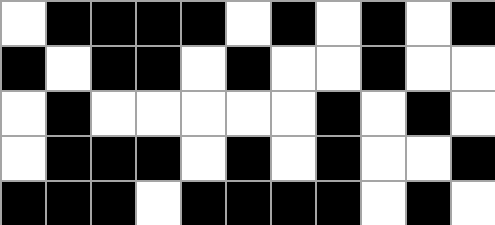[["white", "black", "black", "black", "black", "white", "black", "white", "black", "white", "black"], ["black", "white", "black", "black", "white", "black", "white", "white", "black", "white", "white"], ["white", "black", "white", "white", "white", "white", "white", "black", "white", "black", "white"], ["white", "black", "black", "black", "white", "black", "white", "black", "white", "white", "black"], ["black", "black", "black", "white", "black", "black", "black", "black", "white", "black", "white"]]